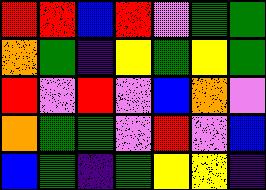[["red", "red", "blue", "red", "violet", "green", "green"], ["orange", "green", "indigo", "yellow", "green", "yellow", "green"], ["red", "violet", "red", "violet", "blue", "orange", "violet"], ["orange", "green", "green", "violet", "red", "violet", "blue"], ["blue", "green", "indigo", "green", "yellow", "yellow", "indigo"]]